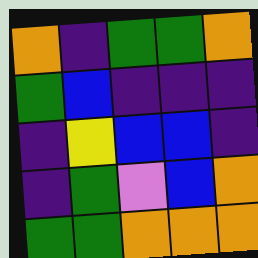[["orange", "indigo", "green", "green", "orange"], ["green", "blue", "indigo", "indigo", "indigo"], ["indigo", "yellow", "blue", "blue", "indigo"], ["indigo", "green", "violet", "blue", "orange"], ["green", "green", "orange", "orange", "orange"]]